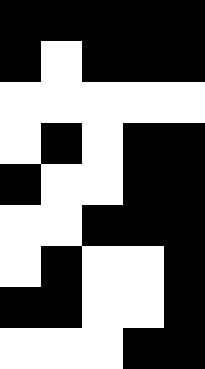[["black", "black", "black", "black", "black"], ["black", "white", "black", "black", "black"], ["white", "white", "white", "white", "white"], ["white", "black", "white", "black", "black"], ["black", "white", "white", "black", "black"], ["white", "white", "black", "black", "black"], ["white", "black", "white", "white", "black"], ["black", "black", "white", "white", "black"], ["white", "white", "white", "black", "black"]]